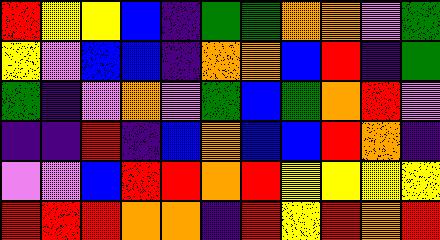[["red", "yellow", "yellow", "blue", "indigo", "green", "green", "orange", "orange", "violet", "green"], ["yellow", "violet", "blue", "blue", "indigo", "orange", "orange", "blue", "red", "indigo", "green"], ["green", "indigo", "violet", "orange", "violet", "green", "blue", "green", "orange", "red", "violet"], ["indigo", "indigo", "red", "indigo", "blue", "orange", "blue", "blue", "red", "orange", "indigo"], ["violet", "violet", "blue", "red", "red", "orange", "red", "yellow", "yellow", "yellow", "yellow"], ["red", "red", "red", "orange", "orange", "indigo", "red", "yellow", "red", "orange", "red"]]